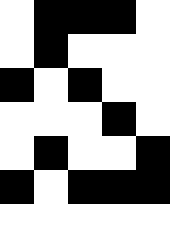[["white", "black", "black", "black", "white"], ["white", "black", "white", "white", "white"], ["black", "white", "black", "white", "white"], ["white", "white", "white", "black", "white"], ["white", "black", "white", "white", "black"], ["black", "white", "black", "black", "black"], ["white", "white", "white", "white", "white"]]